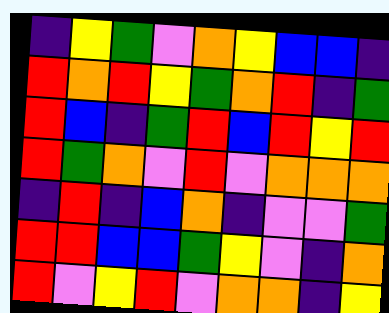[["indigo", "yellow", "green", "violet", "orange", "yellow", "blue", "blue", "indigo"], ["red", "orange", "red", "yellow", "green", "orange", "red", "indigo", "green"], ["red", "blue", "indigo", "green", "red", "blue", "red", "yellow", "red"], ["red", "green", "orange", "violet", "red", "violet", "orange", "orange", "orange"], ["indigo", "red", "indigo", "blue", "orange", "indigo", "violet", "violet", "green"], ["red", "red", "blue", "blue", "green", "yellow", "violet", "indigo", "orange"], ["red", "violet", "yellow", "red", "violet", "orange", "orange", "indigo", "yellow"]]